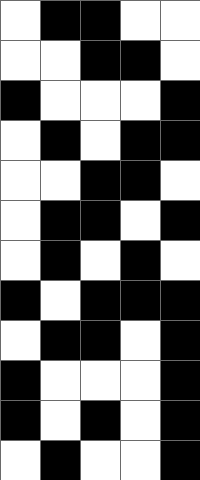[["white", "black", "black", "white", "white"], ["white", "white", "black", "black", "white"], ["black", "white", "white", "white", "black"], ["white", "black", "white", "black", "black"], ["white", "white", "black", "black", "white"], ["white", "black", "black", "white", "black"], ["white", "black", "white", "black", "white"], ["black", "white", "black", "black", "black"], ["white", "black", "black", "white", "black"], ["black", "white", "white", "white", "black"], ["black", "white", "black", "white", "black"], ["white", "black", "white", "white", "black"]]